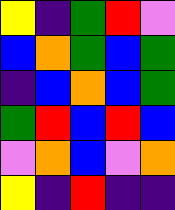[["yellow", "indigo", "green", "red", "violet"], ["blue", "orange", "green", "blue", "green"], ["indigo", "blue", "orange", "blue", "green"], ["green", "red", "blue", "red", "blue"], ["violet", "orange", "blue", "violet", "orange"], ["yellow", "indigo", "red", "indigo", "indigo"]]